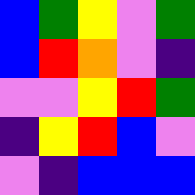[["blue", "green", "yellow", "violet", "green"], ["blue", "red", "orange", "violet", "indigo"], ["violet", "violet", "yellow", "red", "green"], ["indigo", "yellow", "red", "blue", "violet"], ["violet", "indigo", "blue", "blue", "blue"]]